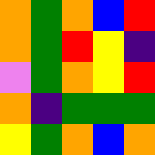[["orange", "green", "orange", "blue", "red"], ["orange", "green", "red", "yellow", "indigo"], ["violet", "green", "orange", "yellow", "red"], ["orange", "indigo", "green", "green", "green"], ["yellow", "green", "orange", "blue", "orange"]]